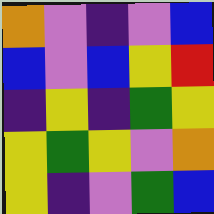[["orange", "violet", "indigo", "violet", "blue"], ["blue", "violet", "blue", "yellow", "red"], ["indigo", "yellow", "indigo", "green", "yellow"], ["yellow", "green", "yellow", "violet", "orange"], ["yellow", "indigo", "violet", "green", "blue"]]